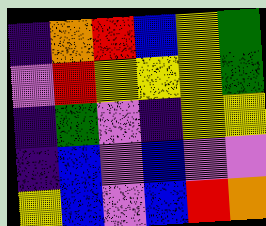[["indigo", "orange", "red", "blue", "yellow", "green"], ["violet", "red", "yellow", "yellow", "yellow", "green"], ["indigo", "green", "violet", "indigo", "yellow", "yellow"], ["indigo", "blue", "violet", "blue", "violet", "violet"], ["yellow", "blue", "violet", "blue", "red", "orange"]]